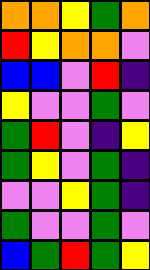[["orange", "orange", "yellow", "green", "orange"], ["red", "yellow", "orange", "orange", "violet"], ["blue", "blue", "violet", "red", "indigo"], ["yellow", "violet", "violet", "green", "violet"], ["green", "red", "violet", "indigo", "yellow"], ["green", "yellow", "violet", "green", "indigo"], ["violet", "violet", "yellow", "green", "indigo"], ["green", "violet", "violet", "green", "violet"], ["blue", "green", "red", "green", "yellow"]]